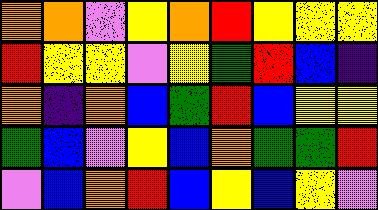[["orange", "orange", "violet", "yellow", "orange", "red", "yellow", "yellow", "yellow"], ["red", "yellow", "yellow", "violet", "yellow", "green", "red", "blue", "indigo"], ["orange", "indigo", "orange", "blue", "green", "red", "blue", "yellow", "yellow"], ["green", "blue", "violet", "yellow", "blue", "orange", "green", "green", "red"], ["violet", "blue", "orange", "red", "blue", "yellow", "blue", "yellow", "violet"]]